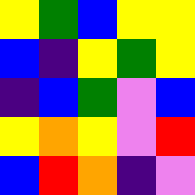[["yellow", "green", "blue", "yellow", "yellow"], ["blue", "indigo", "yellow", "green", "yellow"], ["indigo", "blue", "green", "violet", "blue"], ["yellow", "orange", "yellow", "violet", "red"], ["blue", "red", "orange", "indigo", "violet"]]